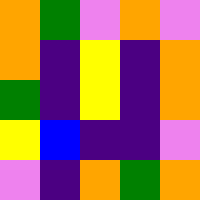[["orange", "green", "violet", "orange", "violet"], ["orange", "indigo", "yellow", "indigo", "orange"], ["green", "indigo", "yellow", "indigo", "orange"], ["yellow", "blue", "indigo", "indigo", "violet"], ["violet", "indigo", "orange", "green", "orange"]]